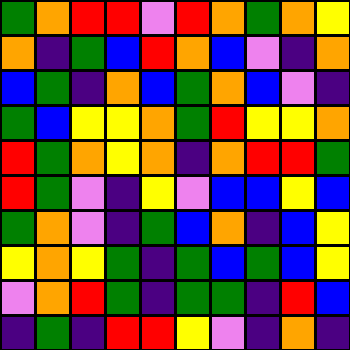[["green", "orange", "red", "red", "violet", "red", "orange", "green", "orange", "yellow"], ["orange", "indigo", "green", "blue", "red", "orange", "blue", "violet", "indigo", "orange"], ["blue", "green", "indigo", "orange", "blue", "green", "orange", "blue", "violet", "indigo"], ["green", "blue", "yellow", "yellow", "orange", "green", "red", "yellow", "yellow", "orange"], ["red", "green", "orange", "yellow", "orange", "indigo", "orange", "red", "red", "green"], ["red", "green", "violet", "indigo", "yellow", "violet", "blue", "blue", "yellow", "blue"], ["green", "orange", "violet", "indigo", "green", "blue", "orange", "indigo", "blue", "yellow"], ["yellow", "orange", "yellow", "green", "indigo", "green", "blue", "green", "blue", "yellow"], ["violet", "orange", "red", "green", "indigo", "green", "green", "indigo", "red", "blue"], ["indigo", "green", "indigo", "red", "red", "yellow", "violet", "indigo", "orange", "indigo"]]